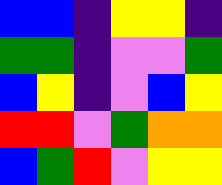[["blue", "blue", "indigo", "yellow", "yellow", "indigo"], ["green", "green", "indigo", "violet", "violet", "green"], ["blue", "yellow", "indigo", "violet", "blue", "yellow"], ["red", "red", "violet", "green", "orange", "orange"], ["blue", "green", "red", "violet", "yellow", "yellow"]]